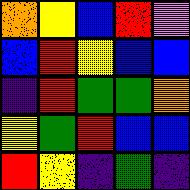[["orange", "yellow", "blue", "red", "violet"], ["blue", "red", "yellow", "blue", "blue"], ["indigo", "red", "green", "green", "orange"], ["yellow", "green", "red", "blue", "blue"], ["red", "yellow", "indigo", "green", "indigo"]]